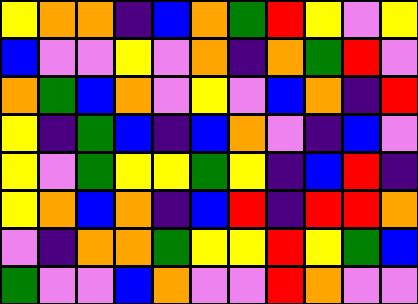[["yellow", "orange", "orange", "indigo", "blue", "orange", "green", "red", "yellow", "violet", "yellow"], ["blue", "violet", "violet", "yellow", "violet", "orange", "indigo", "orange", "green", "red", "violet"], ["orange", "green", "blue", "orange", "violet", "yellow", "violet", "blue", "orange", "indigo", "red"], ["yellow", "indigo", "green", "blue", "indigo", "blue", "orange", "violet", "indigo", "blue", "violet"], ["yellow", "violet", "green", "yellow", "yellow", "green", "yellow", "indigo", "blue", "red", "indigo"], ["yellow", "orange", "blue", "orange", "indigo", "blue", "red", "indigo", "red", "red", "orange"], ["violet", "indigo", "orange", "orange", "green", "yellow", "yellow", "red", "yellow", "green", "blue"], ["green", "violet", "violet", "blue", "orange", "violet", "violet", "red", "orange", "violet", "violet"]]